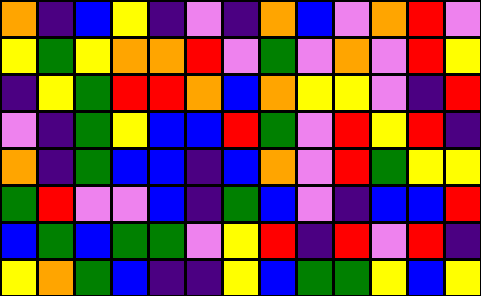[["orange", "indigo", "blue", "yellow", "indigo", "violet", "indigo", "orange", "blue", "violet", "orange", "red", "violet"], ["yellow", "green", "yellow", "orange", "orange", "red", "violet", "green", "violet", "orange", "violet", "red", "yellow"], ["indigo", "yellow", "green", "red", "red", "orange", "blue", "orange", "yellow", "yellow", "violet", "indigo", "red"], ["violet", "indigo", "green", "yellow", "blue", "blue", "red", "green", "violet", "red", "yellow", "red", "indigo"], ["orange", "indigo", "green", "blue", "blue", "indigo", "blue", "orange", "violet", "red", "green", "yellow", "yellow"], ["green", "red", "violet", "violet", "blue", "indigo", "green", "blue", "violet", "indigo", "blue", "blue", "red"], ["blue", "green", "blue", "green", "green", "violet", "yellow", "red", "indigo", "red", "violet", "red", "indigo"], ["yellow", "orange", "green", "blue", "indigo", "indigo", "yellow", "blue", "green", "green", "yellow", "blue", "yellow"]]